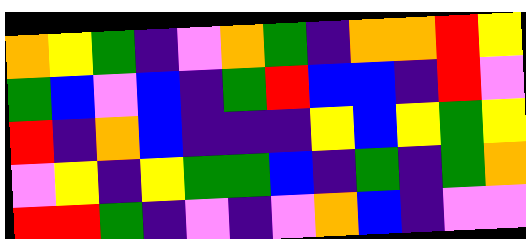[["orange", "yellow", "green", "indigo", "violet", "orange", "green", "indigo", "orange", "orange", "red", "yellow"], ["green", "blue", "violet", "blue", "indigo", "green", "red", "blue", "blue", "indigo", "red", "violet"], ["red", "indigo", "orange", "blue", "indigo", "indigo", "indigo", "yellow", "blue", "yellow", "green", "yellow"], ["violet", "yellow", "indigo", "yellow", "green", "green", "blue", "indigo", "green", "indigo", "green", "orange"], ["red", "red", "green", "indigo", "violet", "indigo", "violet", "orange", "blue", "indigo", "violet", "violet"]]